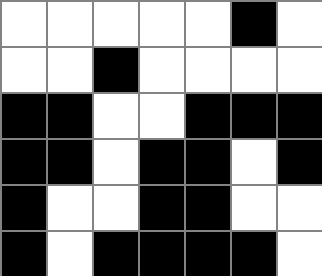[["white", "white", "white", "white", "white", "black", "white"], ["white", "white", "black", "white", "white", "white", "white"], ["black", "black", "white", "white", "black", "black", "black"], ["black", "black", "white", "black", "black", "white", "black"], ["black", "white", "white", "black", "black", "white", "white"], ["black", "white", "black", "black", "black", "black", "white"]]